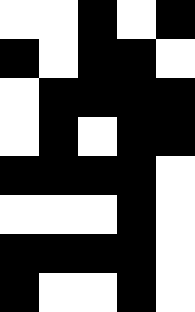[["white", "white", "black", "white", "black"], ["black", "white", "black", "black", "white"], ["white", "black", "black", "black", "black"], ["white", "black", "white", "black", "black"], ["black", "black", "black", "black", "white"], ["white", "white", "white", "black", "white"], ["black", "black", "black", "black", "white"], ["black", "white", "white", "black", "white"]]